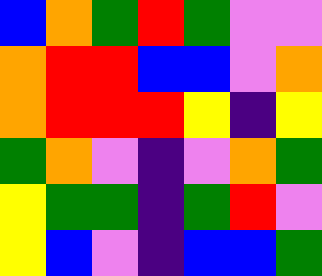[["blue", "orange", "green", "red", "green", "violet", "violet"], ["orange", "red", "red", "blue", "blue", "violet", "orange"], ["orange", "red", "red", "red", "yellow", "indigo", "yellow"], ["green", "orange", "violet", "indigo", "violet", "orange", "green"], ["yellow", "green", "green", "indigo", "green", "red", "violet"], ["yellow", "blue", "violet", "indigo", "blue", "blue", "green"]]